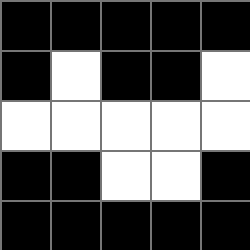[["black", "black", "black", "black", "black"], ["black", "white", "black", "black", "white"], ["white", "white", "white", "white", "white"], ["black", "black", "white", "white", "black"], ["black", "black", "black", "black", "black"]]